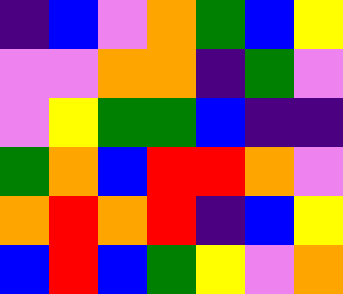[["indigo", "blue", "violet", "orange", "green", "blue", "yellow"], ["violet", "violet", "orange", "orange", "indigo", "green", "violet"], ["violet", "yellow", "green", "green", "blue", "indigo", "indigo"], ["green", "orange", "blue", "red", "red", "orange", "violet"], ["orange", "red", "orange", "red", "indigo", "blue", "yellow"], ["blue", "red", "blue", "green", "yellow", "violet", "orange"]]